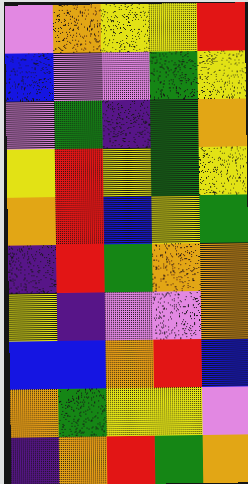[["violet", "orange", "yellow", "yellow", "red"], ["blue", "violet", "violet", "green", "yellow"], ["violet", "green", "indigo", "green", "orange"], ["yellow", "red", "yellow", "green", "yellow"], ["orange", "red", "blue", "yellow", "green"], ["indigo", "red", "green", "orange", "orange"], ["yellow", "indigo", "violet", "violet", "orange"], ["blue", "blue", "orange", "red", "blue"], ["orange", "green", "yellow", "yellow", "violet"], ["indigo", "orange", "red", "green", "orange"]]